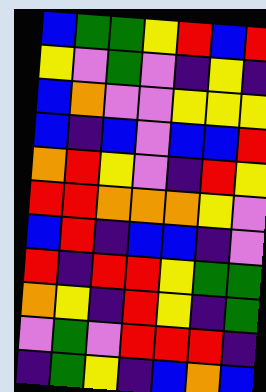[["blue", "green", "green", "yellow", "red", "blue", "red"], ["yellow", "violet", "green", "violet", "indigo", "yellow", "indigo"], ["blue", "orange", "violet", "violet", "yellow", "yellow", "yellow"], ["blue", "indigo", "blue", "violet", "blue", "blue", "red"], ["orange", "red", "yellow", "violet", "indigo", "red", "yellow"], ["red", "red", "orange", "orange", "orange", "yellow", "violet"], ["blue", "red", "indigo", "blue", "blue", "indigo", "violet"], ["red", "indigo", "red", "red", "yellow", "green", "green"], ["orange", "yellow", "indigo", "red", "yellow", "indigo", "green"], ["violet", "green", "violet", "red", "red", "red", "indigo"], ["indigo", "green", "yellow", "indigo", "blue", "orange", "blue"]]